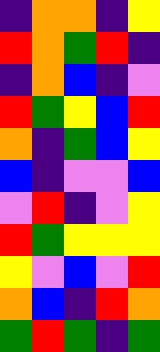[["indigo", "orange", "orange", "indigo", "yellow"], ["red", "orange", "green", "red", "indigo"], ["indigo", "orange", "blue", "indigo", "violet"], ["red", "green", "yellow", "blue", "red"], ["orange", "indigo", "green", "blue", "yellow"], ["blue", "indigo", "violet", "violet", "blue"], ["violet", "red", "indigo", "violet", "yellow"], ["red", "green", "yellow", "yellow", "yellow"], ["yellow", "violet", "blue", "violet", "red"], ["orange", "blue", "indigo", "red", "orange"], ["green", "red", "green", "indigo", "green"]]